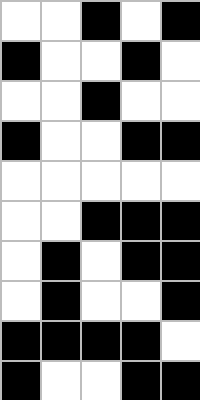[["white", "white", "black", "white", "black"], ["black", "white", "white", "black", "white"], ["white", "white", "black", "white", "white"], ["black", "white", "white", "black", "black"], ["white", "white", "white", "white", "white"], ["white", "white", "black", "black", "black"], ["white", "black", "white", "black", "black"], ["white", "black", "white", "white", "black"], ["black", "black", "black", "black", "white"], ["black", "white", "white", "black", "black"]]